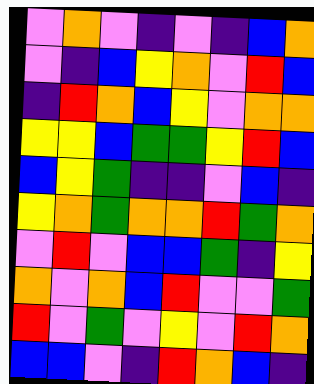[["violet", "orange", "violet", "indigo", "violet", "indigo", "blue", "orange"], ["violet", "indigo", "blue", "yellow", "orange", "violet", "red", "blue"], ["indigo", "red", "orange", "blue", "yellow", "violet", "orange", "orange"], ["yellow", "yellow", "blue", "green", "green", "yellow", "red", "blue"], ["blue", "yellow", "green", "indigo", "indigo", "violet", "blue", "indigo"], ["yellow", "orange", "green", "orange", "orange", "red", "green", "orange"], ["violet", "red", "violet", "blue", "blue", "green", "indigo", "yellow"], ["orange", "violet", "orange", "blue", "red", "violet", "violet", "green"], ["red", "violet", "green", "violet", "yellow", "violet", "red", "orange"], ["blue", "blue", "violet", "indigo", "red", "orange", "blue", "indigo"]]